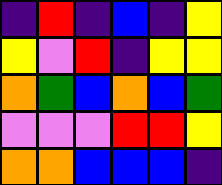[["indigo", "red", "indigo", "blue", "indigo", "yellow"], ["yellow", "violet", "red", "indigo", "yellow", "yellow"], ["orange", "green", "blue", "orange", "blue", "green"], ["violet", "violet", "violet", "red", "red", "yellow"], ["orange", "orange", "blue", "blue", "blue", "indigo"]]